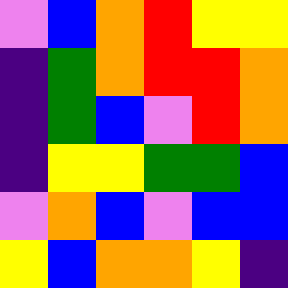[["violet", "blue", "orange", "red", "yellow", "yellow"], ["indigo", "green", "orange", "red", "red", "orange"], ["indigo", "green", "blue", "violet", "red", "orange"], ["indigo", "yellow", "yellow", "green", "green", "blue"], ["violet", "orange", "blue", "violet", "blue", "blue"], ["yellow", "blue", "orange", "orange", "yellow", "indigo"]]